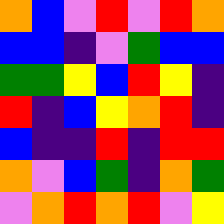[["orange", "blue", "violet", "red", "violet", "red", "orange"], ["blue", "blue", "indigo", "violet", "green", "blue", "blue"], ["green", "green", "yellow", "blue", "red", "yellow", "indigo"], ["red", "indigo", "blue", "yellow", "orange", "red", "indigo"], ["blue", "indigo", "indigo", "red", "indigo", "red", "red"], ["orange", "violet", "blue", "green", "indigo", "orange", "green"], ["violet", "orange", "red", "orange", "red", "violet", "yellow"]]